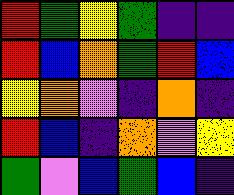[["red", "green", "yellow", "green", "indigo", "indigo"], ["red", "blue", "orange", "green", "red", "blue"], ["yellow", "orange", "violet", "indigo", "orange", "indigo"], ["red", "blue", "indigo", "orange", "violet", "yellow"], ["green", "violet", "blue", "green", "blue", "indigo"]]